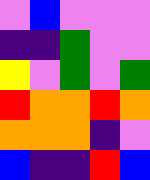[["violet", "blue", "violet", "violet", "violet"], ["indigo", "indigo", "green", "violet", "violet"], ["yellow", "violet", "green", "violet", "green"], ["red", "orange", "orange", "red", "orange"], ["orange", "orange", "orange", "indigo", "violet"], ["blue", "indigo", "indigo", "red", "blue"]]